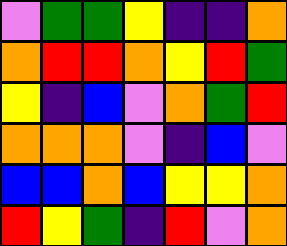[["violet", "green", "green", "yellow", "indigo", "indigo", "orange"], ["orange", "red", "red", "orange", "yellow", "red", "green"], ["yellow", "indigo", "blue", "violet", "orange", "green", "red"], ["orange", "orange", "orange", "violet", "indigo", "blue", "violet"], ["blue", "blue", "orange", "blue", "yellow", "yellow", "orange"], ["red", "yellow", "green", "indigo", "red", "violet", "orange"]]